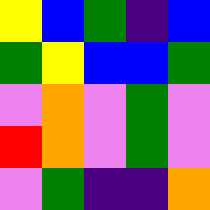[["yellow", "blue", "green", "indigo", "blue"], ["green", "yellow", "blue", "blue", "green"], ["violet", "orange", "violet", "green", "violet"], ["red", "orange", "violet", "green", "violet"], ["violet", "green", "indigo", "indigo", "orange"]]